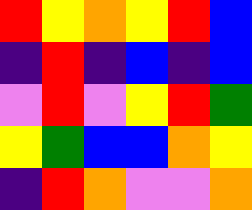[["red", "yellow", "orange", "yellow", "red", "blue"], ["indigo", "red", "indigo", "blue", "indigo", "blue"], ["violet", "red", "violet", "yellow", "red", "green"], ["yellow", "green", "blue", "blue", "orange", "yellow"], ["indigo", "red", "orange", "violet", "violet", "orange"]]